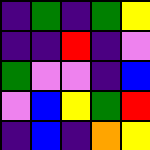[["indigo", "green", "indigo", "green", "yellow"], ["indigo", "indigo", "red", "indigo", "violet"], ["green", "violet", "violet", "indigo", "blue"], ["violet", "blue", "yellow", "green", "red"], ["indigo", "blue", "indigo", "orange", "yellow"]]